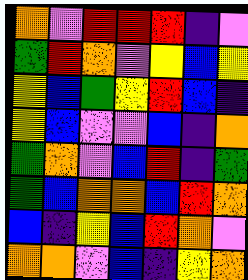[["orange", "violet", "red", "red", "red", "indigo", "violet"], ["green", "red", "orange", "violet", "yellow", "blue", "yellow"], ["yellow", "blue", "green", "yellow", "red", "blue", "indigo"], ["yellow", "blue", "violet", "violet", "blue", "indigo", "orange"], ["green", "orange", "violet", "blue", "red", "indigo", "green"], ["green", "blue", "orange", "orange", "blue", "red", "orange"], ["blue", "indigo", "yellow", "blue", "red", "orange", "violet"], ["orange", "orange", "violet", "blue", "indigo", "yellow", "orange"]]